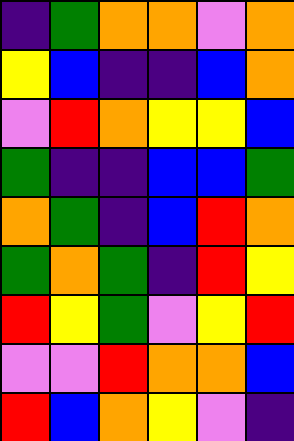[["indigo", "green", "orange", "orange", "violet", "orange"], ["yellow", "blue", "indigo", "indigo", "blue", "orange"], ["violet", "red", "orange", "yellow", "yellow", "blue"], ["green", "indigo", "indigo", "blue", "blue", "green"], ["orange", "green", "indigo", "blue", "red", "orange"], ["green", "orange", "green", "indigo", "red", "yellow"], ["red", "yellow", "green", "violet", "yellow", "red"], ["violet", "violet", "red", "orange", "orange", "blue"], ["red", "blue", "orange", "yellow", "violet", "indigo"]]